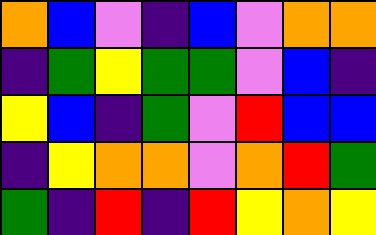[["orange", "blue", "violet", "indigo", "blue", "violet", "orange", "orange"], ["indigo", "green", "yellow", "green", "green", "violet", "blue", "indigo"], ["yellow", "blue", "indigo", "green", "violet", "red", "blue", "blue"], ["indigo", "yellow", "orange", "orange", "violet", "orange", "red", "green"], ["green", "indigo", "red", "indigo", "red", "yellow", "orange", "yellow"]]